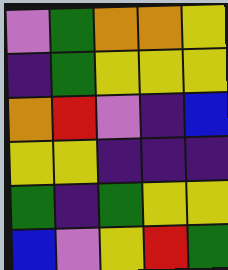[["violet", "green", "orange", "orange", "yellow"], ["indigo", "green", "yellow", "yellow", "yellow"], ["orange", "red", "violet", "indigo", "blue"], ["yellow", "yellow", "indigo", "indigo", "indigo"], ["green", "indigo", "green", "yellow", "yellow"], ["blue", "violet", "yellow", "red", "green"]]